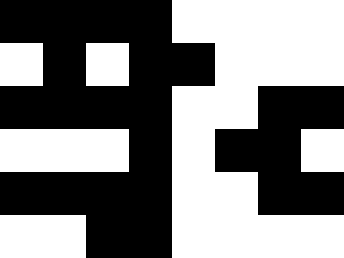[["black", "black", "black", "black", "white", "white", "white", "white"], ["white", "black", "white", "black", "black", "white", "white", "white"], ["black", "black", "black", "black", "white", "white", "black", "black"], ["white", "white", "white", "black", "white", "black", "black", "white"], ["black", "black", "black", "black", "white", "white", "black", "black"], ["white", "white", "black", "black", "white", "white", "white", "white"]]